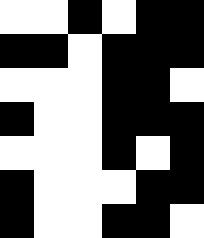[["white", "white", "black", "white", "black", "black"], ["black", "black", "white", "black", "black", "black"], ["white", "white", "white", "black", "black", "white"], ["black", "white", "white", "black", "black", "black"], ["white", "white", "white", "black", "white", "black"], ["black", "white", "white", "white", "black", "black"], ["black", "white", "white", "black", "black", "white"]]